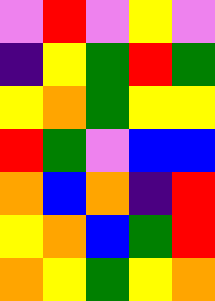[["violet", "red", "violet", "yellow", "violet"], ["indigo", "yellow", "green", "red", "green"], ["yellow", "orange", "green", "yellow", "yellow"], ["red", "green", "violet", "blue", "blue"], ["orange", "blue", "orange", "indigo", "red"], ["yellow", "orange", "blue", "green", "red"], ["orange", "yellow", "green", "yellow", "orange"]]